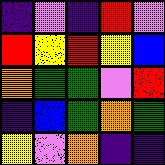[["indigo", "violet", "indigo", "red", "violet"], ["red", "yellow", "red", "yellow", "blue"], ["orange", "green", "green", "violet", "red"], ["indigo", "blue", "green", "orange", "green"], ["yellow", "violet", "orange", "indigo", "indigo"]]